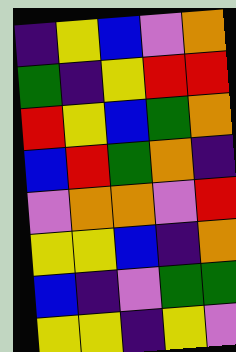[["indigo", "yellow", "blue", "violet", "orange"], ["green", "indigo", "yellow", "red", "red"], ["red", "yellow", "blue", "green", "orange"], ["blue", "red", "green", "orange", "indigo"], ["violet", "orange", "orange", "violet", "red"], ["yellow", "yellow", "blue", "indigo", "orange"], ["blue", "indigo", "violet", "green", "green"], ["yellow", "yellow", "indigo", "yellow", "violet"]]